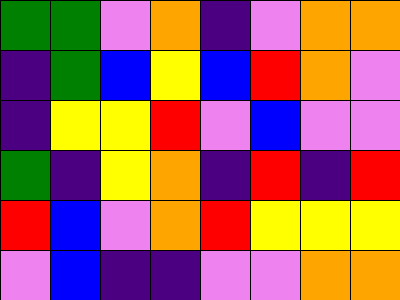[["green", "green", "violet", "orange", "indigo", "violet", "orange", "orange"], ["indigo", "green", "blue", "yellow", "blue", "red", "orange", "violet"], ["indigo", "yellow", "yellow", "red", "violet", "blue", "violet", "violet"], ["green", "indigo", "yellow", "orange", "indigo", "red", "indigo", "red"], ["red", "blue", "violet", "orange", "red", "yellow", "yellow", "yellow"], ["violet", "blue", "indigo", "indigo", "violet", "violet", "orange", "orange"]]